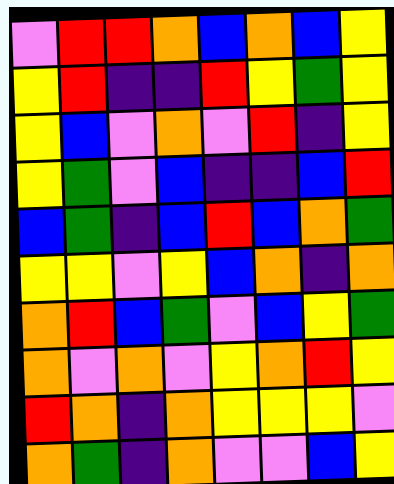[["violet", "red", "red", "orange", "blue", "orange", "blue", "yellow"], ["yellow", "red", "indigo", "indigo", "red", "yellow", "green", "yellow"], ["yellow", "blue", "violet", "orange", "violet", "red", "indigo", "yellow"], ["yellow", "green", "violet", "blue", "indigo", "indigo", "blue", "red"], ["blue", "green", "indigo", "blue", "red", "blue", "orange", "green"], ["yellow", "yellow", "violet", "yellow", "blue", "orange", "indigo", "orange"], ["orange", "red", "blue", "green", "violet", "blue", "yellow", "green"], ["orange", "violet", "orange", "violet", "yellow", "orange", "red", "yellow"], ["red", "orange", "indigo", "orange", "yellow", "yellow", "yellow", "violet"], ["orange", "green", "indigo", "orange", "violet", "violet", "blue", "yellow"]]